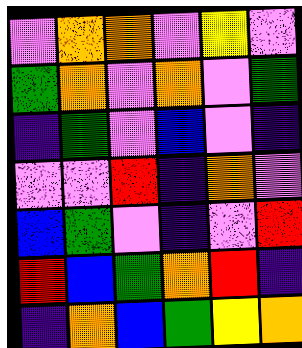[["violet", "orange", "orange", "violet", "yellow", "violet"], ["green", "orange", "violet", "orange", "violet", "green"], ["indigo", "green", "violet", "blue", "violet", "indigo"], ["violet", "violet", "red", "indigo", "orange", "violet"], ["blue", "green", "violet", "indigo", "violet", "red"], ["red", "blue", "green", "orange", "red", "indigo"], ["indigo", "orange", "blue", "green", "yellow", "orange"]]